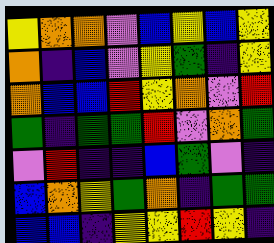[["yellow", "orange", "orange", "violet", "blue", "yellow", "blue", "yellow"], ["orange", "indigo", "blue", "violet", "yellow", "green", "indigo", "yellow"], ["orange", "blue", "blue", "red", "yellow", "orange", "violet", "red"], ["green", "indigo", "green", "green", "red", "violet", "orange", "green"], ["violet", "red", "indigo", "indigo", "blue", "green", "violet", "indigo"], ["blue", "orange", "yellow", "green", "orange", "indigo", "green", "green"], ["blue", "blue", "indigo", "yellow", "yellow", "red", "yellow", "indigo"]]